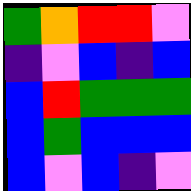[["green", "orange", "red", "red", "violet"], ["indigo", "violet", "blue", "indigo", "blue"], ["blue", "red", "green", "green", "green"], ["blue", "green", "blue", "blue", "blue"], ["blue", "violet", "blue", "indigo", "violet"]]